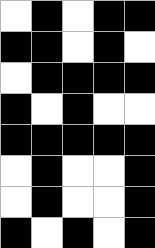[["white", "black", "white", "black", "black"], ["black", "black", "white", "black", "white"], ["white", "black", "black", "black", "black"], ["black", "white", "black", "white", "white"], ["black", "black", "black", "black", "black"], ["white", "black", "white", "white", "black"], ["white", "black", "white", "white", "black"], ["black", "white", "black", "white", "black"]]